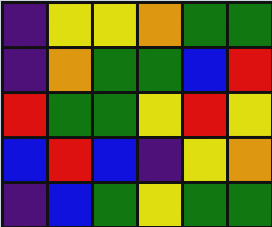[["indigo", "yellow", "yellow", "orange", "green", "green"], ["indigo", "orange", "green", "green", "blue", "red"], ["red", "green", "green", "yellow", "red", "yellow"], ["blue", "red", "blue", "indigo", "yellow", "orange"], ["indigo", "blue", "green", "yellow", "green", "green"]]